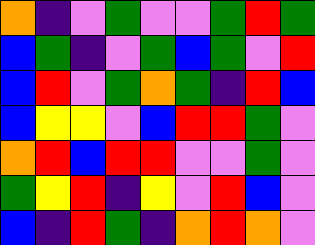[["orange", "indigo", "violet", "green", "violet", "violet", "green", "red", "green"], ["blue", "green", "indigo", "violet", "green", "blue", "green", "violet", "red"], ["blue", "red", "violet", "green", "orange", "green", "indigo", "red", "blue"], ["blue", "yellow", "yellow", "violet", "blue", "red", "red", "green", "violet"], ["orange", "red", "blue", "red", "red", "violet", "violet", "green", "violet"], ["green", "yellow", "red", "indigo", "yellow", "violet", "red", "blue", "violet"], ["blue", "indigo", "red", "green", "indigo", "orange", "red", "orange", "violet"]]